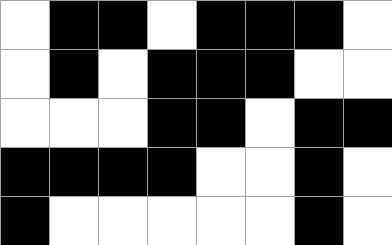[["white", "black", "black", "white", "black", "black", "black", "white"], ["white", "black", "white", "black", "black", "black", "white", "white"], ["white", "white", "white", "black", "black", "white", "black", "black"], ["black", "black", "black", "black", "white", "white", "black", "white"], ["black", "white", "white", "white", "white", "white", "black", "white"]]